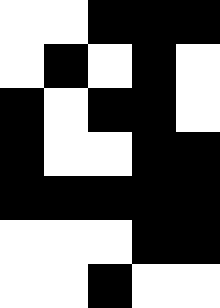[["white", "white", "black", "black", "black"], ["white", "black", "white", "black", "white"], ["black", "white", "black", "black", "white"], ["black", "white", "white", "black", "black"], ["black", "black", "black", "black", "black"], ["white", "white", "white", "black", "black"], ["white", "white", "black", "white", "white"]]